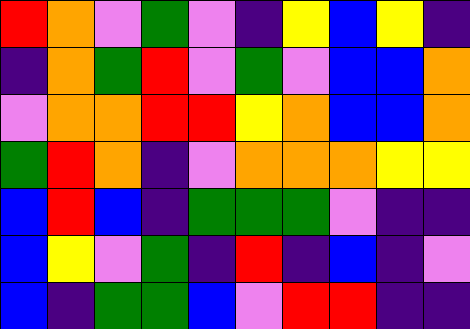[["red", "orange", "violet", "green", "violet", "indigo", "yellow", "blue", "yellow", "indigo"], ["indigo", "orange", "green", "red", "violet", "green", "violet", "blue", "blue", "orange"], ["violet", "orange", "orange", "red", "red", "yellow", "orange", "blue", "blue", "orange"], ["green", "red", "orange", "indigo", "violet", "orange", "orange", "orange", "yellow", "yellow"], ["blue", "red", "blue", "indigo", "green", "green", "green", "violet", "indigo", "indigo"], ["blue", "yellow", "violet", "green", "indigo", "red", "indigo", "blue", "indigo", "violet"], ["blue", "indigo", "green", "green", "blue", "violet", "red", "red", "indigo", "indigo"]]